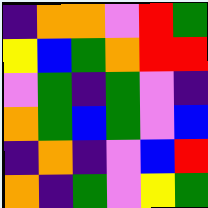[["indigo", "orange", "orange", "violet", "red", "green"], ["yellow", "blue", "green", "orange", "red", "red"], ["violet", "green", "indigo", "green", "violet", "indigo"], ["orange", "green", "blue", "green", "violet", "blue"], ["indigo", "orange", "indigo", "violet", "blue", "red"], ["orange", "indigo", "green", "violet", "yellow", "green"]]